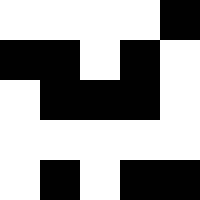[["white", "white", "white", "white", "black"], ["black", "black", "white", "black", "white"], ["white", "black", "black", "black", "white"], ["white", "white", "white", "white", "white"], ["white", "black", "white", "black", "black"]]